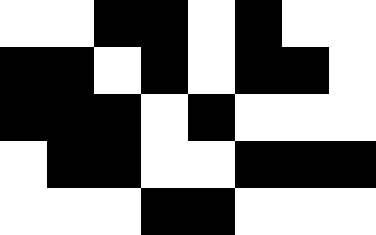[["white", "white", "black", "black", "white", "black", "white", "white"], ["black", "black", "white", "black", "white", "black", "black", "white"], ["black", "black", "black", "white", "black", "white", "white", "white"], ["white", "black", "black", "white", "white", "black", "black", "black"], ["white", "white", "white", "black", "black", "white", "white", "white"]]